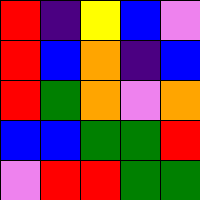[["red", "indigo", "yellow", "blue", "violet"], ["red", "blue", "orange", "indigo", "blue"], ["red", "green", "orange", "violet", "orange"], ["blue", "blue", "green", "green", "red"], ["violet", "red", "red", "green", "green"]]